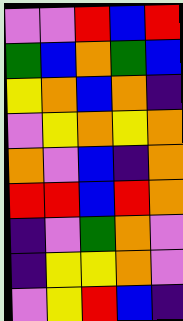[["violet", "violet", "red", "blue", "red"], ["green", "blue", "orange", "green", "blue"], ["yellow", "orange", "blue", "orange", "indigo"], ["violet", "yellow", "orange", "yellow", "orange"], ["orange", "violet", "blue", "indigo", "orange"], ["red", "red", "blue", "red", "orange"], ["indigo", "violet", "green", "orange", "violet"], ["indigo", "yellow", "yellow", "orange", "violet"], ["violet", "yellow", "red", "blue", "indigo"]]